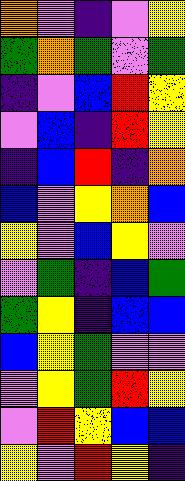[["orange", "violet", "indigo", "violet", "yellow"], ["green", "orange", "green", "violet", "green"], ["indigo", "violet", "blue", "red", "yellow"], ["violet", "blue", "indigo", "red", "yellow"], ["indigo", "blue", "red", "indigo", "orange"], ["blue", "violet", "yellow", "orange", "blue"], ["yellow", "violet", "blue", "yellow", "violet"], ["violet", "green", "indigo", "blue", "green"], ["green", "yellow", "indigo", "blue", "blue"], ["blue", "yellow", "green", "violet", "violet"], ["violet", "yellow", "green", "red", "yellow"], ["violet", "red", "yellow", "blue", "blue"], ["yellow", "violet", "red", "yellow", "indigo"]]